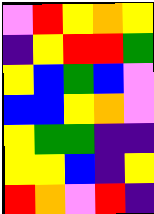[["violet", "red", "yellow", "orange", "yellow"], ["indigo", "yellow", "red", "red", "green"], ["yellow", "blue", "green", "blue", "violet"], ["blue", "blue", "yellow", "orange", "violet"], ["yellow", "green", "green", "indigo", "indigo"], ["yellow", "yellow", "blue", "indigo", "yellow"], ["red", "orange", "violet", "red", "indigo"]]